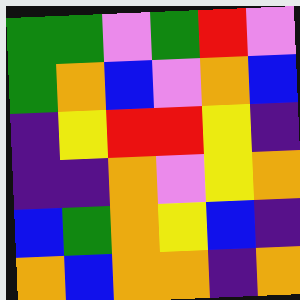[["green", "green", "violet", "green", "red", "violet"], ["green", "orange", "blue", "violet", "orange", "blue"], ["indigo", "yellow", "red", "red", "yellow", "indigo"], ["indigo", "indigo", "orange", "violet", "yellow", "orange"], ["blue", "green", "orange", "yellow", "blue", "indigo"], ["orange", "blue", "orange", "orange", "indigo", "orange"]]